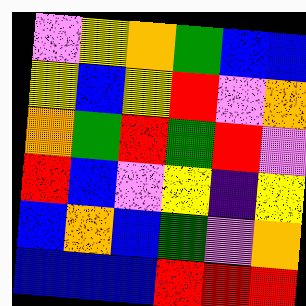[["violet", "yellow", "orange", "green", "blue", "blue"], ["yellow", "blue", "yellow", "red", "violet", "orange"], ["orange", "green", "red", "green", "red", "violet"], ["red", "blue", "violet", "yellow", "indigo", "yellow"], ["blue", "orange", "blue", "green", "violet", "orange"], ["blue", "blue", "blue", "red", "red", "red"]]